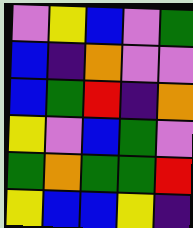[["violet", "yellow", "blue", "violet", "green"], ["blue", "indigo", "orange", "violet", "violet"], ["blue", "green", "red", "indigo", "orange"], ["yellow", "violet", "blue", "green", "violet"], ["green", "orange", "green", "green", "red"], ["yellow", "blue", "blue", "yellow", "indigo"]]